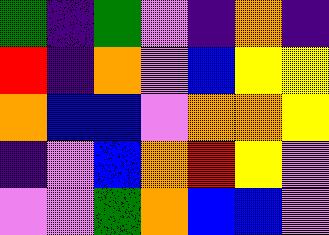[["green", "indigo", "green", "violet", "indigo", "orange", "indigo"], ["red", "indigo", "orange", "violet", "blue", "yellow", "yellow"], ["orange", "blue", "blue", "violet", "orange", "orange", "yellow"], ["indigo", "violet", "blue", "orange", "red", "yellow", "violet"], ["violet", "violet", "green", "orange", "blue", "blue", "violet"]]